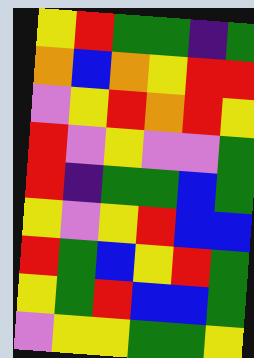[["yellow", "red", "green", "green", "indigo", "green"], ["orange", "blue", "orange", "yellow", "red", "red"], ["violet", "yellow", "red", "orange", "red", "yellow"], ["red", "violet", "yellow", "violet", "violet", "green"], ["red", "indigo", "green", "green", "blue", "green"], ["yellow", "violet", "yellow", "red", "blue", "blue"], ["red", "green", "blue", "yellow", "red", "green"], ["yellow", "green", "red", "blue", "blue", "green"], ["violet", "yellow", "yellow", "green", "green", "yellow"]]